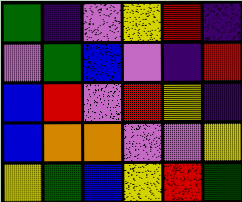[["green", "indigo", "violet", "yellow", "red", "indigo"], ["violet", "green", "blue", "violet", "indigo", "red"], ["blue", "red", "violet", "red", "yellow", "indigo"], ["blue", "orange", "orange", "violet", "violet", "yellow"], ["yellow", "green", "blue", "yellow", "red", "green"]]